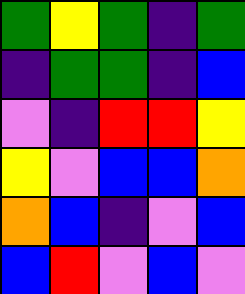[["green", "yellow", "green", "indigo", "green"], ["indigo", "green", "green", "indigo", "blue"], ["violet", "indigo", "red", "red", "yellow"], ["yellow", "violet", "blue", "blue", "orange"], ["orange", "blue", "indigo", "violet", "blue"], ["blue", "red", "violet", "blue", "violet"]]